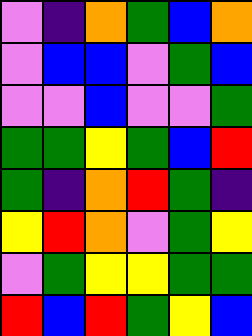[["violet", "indigo", "orange", "green", "blue", "orange"], ["violet", "blue", "blue", "violet", "green", "blue"], ["violet", "violet", "blue", "violet", "violet", "green"], ["green", "green", "yellow", "green", "blue", "red"], ["green", "indigo", "orange", "red", "green", "indigo"], ["yellow", "red", "orange", "violet", "green", "yellow"], ["violet", "green", "yellow", "yellow", "green", "green"], ["red", "blue", "red", "green", "yellow", "blue"]]